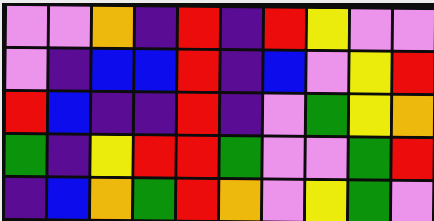[["violet", "violet", "orange", "indigo", "red", "indigo", "red", "yellow", "violet", "violet"], ["violet", "indigo", "blue", "blue", "red", "indigo", "blue", "violet", "yellow", "red"], ["red", "blue", "indigo", "indigo", "red", "indigo", "violet", "green", "yellow", "orange"], ["green", "indigo", "yellow", "red", "red", "green", "violet", "violet", "green", "red"], ["indigo", "blue", "orange", "green", "red", "orange", "violet", "yellow", "green", "violet"]]